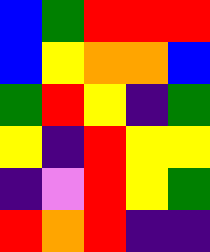[["blue", "green", "red", "red", "red"], ["blue", "yellow", "orange", "orange", "blue"], ["green", "red", "yellow", "indigo", "green"], ["yellow", "indigo", "red", "yellow", "yellow"], ["indigo", "violet", "red", "yellow", "green"], ["red", "orange", "red", "indigo", "indigo"]]